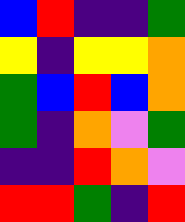[["blue", "red", "indigo", "indigo", "green"], ["yellow", "indigo", "yellow", "yellow", "orange"], ["green", "blue", "red", "blue", "orange"], ["green", "indigo", "orange", "violet", "green"], ["indigo", "indigo", "red", "orange", "violet"], ["red", "red", "green", "indigo", "red"]]